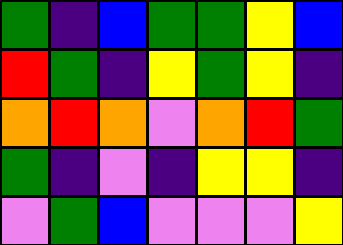[["green", "indigo", "blue", "green", "green", "yellow", "blue"], ["red", "green", "indigo", "yellow", "green", "yellow", "indigo"], ["orange", "red", "orange", "violet", "orange", "red", "green"], ["green", "indigo", "violet", "indigo", "yellow", "yellow", "indigo"], ["violet", "green", "blue", "violet", "violet", "violet", "yellow"]]